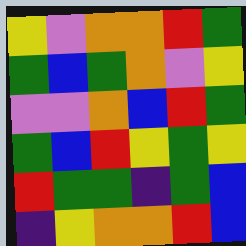[["yellow", "violet", "orange", "orange", "red", "green"], ["green", "blue", "green", "orange", "violet", "yellow"], ["violet", "violet", "orange", "blue", "red", "green"], ["green", "blue", "red", "yellow", "green", "yellow"], ["red", "green", "green", "indigo", "green", "blue"], ["indigo", "yellow", "orange", "orange", "red", "blue"]]